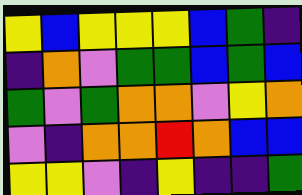[["yellow", "blue", "yellow", "yellow", "yellow", "blue", "green", "indigo"], ["indigo", "orange", "violet", "green", "green", "blue", "green", "blue"], ["green", "violet", "green", "orange", "orange", "violet", "yellow", "orange"], ["violet", "indigo", "orange", "orange", "red", "orange", "blue", "blue"], ["yellow", "yellow", "violet", "indigo", "yellow", "indigo", "indigo", "green"]]